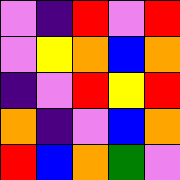[["violet", "indigo", "red", "violet", "red"], ["violet", "yellow", "orange", "blue", "orange"], ["indigo", "violet", "red", "yellow", "red"], ["orange", "indigo", "violet", "blue", "orange"], ["red", "blue", "orange", "green", "violet"]]